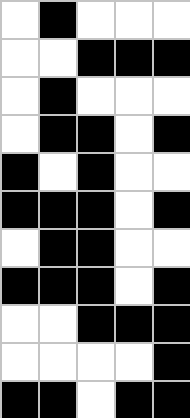[["white", "black", "white", "white", "white"], ["white", "white", "black", "black", "black"], ["white", "black", "white", "white", "white"], ["white", "black", "black", "white", "black"], ["black", "white", "black", "white", "white"], ["black", "black", "black", "white", "black"], ["white", "black", "black", "white", "white"], ["black", "black", "black", "white", "black"], ["white", "white", "black", "black", "black"], ["white", "white", "white", "white", "black"], ["black", "black", "white", "black", "black"]]